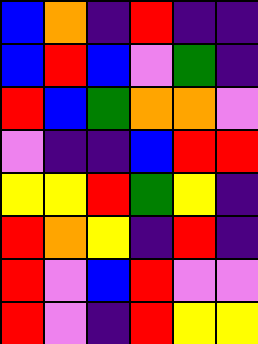[["blue", "orange", "indigo", "red", "indigo", "indigo"], ["blue", "red", "blue", "violet", "green", "indigo"], ["red", "blue", "green", "orange", "orange", "violet"], ["violet", "indigo", "indigo", "blue", "red", "red"], ["yellow", "yellow", "red", "green", "yellow", "indigo"], ["red", "orange", "yellow", "indigo", "red", "indigo"], ["red", "violet", "blue", "red", "violet", "violet"], ["red", "violet", "indigo", "red", "yellow", "yellow"]]